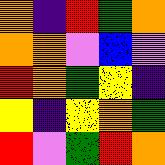[["orange", "indigo", "red", "green", "orange"], ["orange", "orange", "violet", "blue", "violet"], ["red", "orange", "green", "yellow", "indigo"], ["yellow", "indigo", "yellow", "orange", "green"], ["red", "violet", "green", "red", "orange"]]